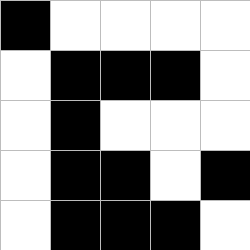[["black", "white", "white", "white", "white"], ["white", "black", "black", "black", "white"], ["white", "black", "white", "white", "white"], ["white", "black", "black", "white", "black"], ["white", "black", "black", "black", "white"]]